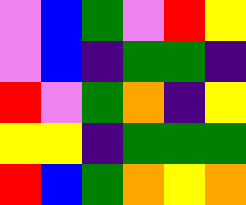[["violet", "blue", "green", "violet", "red", "yellow"], ["violet", "blue", "indigo", "green", "green", "indigo"], ["red", "violet", "green", "orange", "indigo", "yellow"], ["yellow", "yellow", "indigo", "green", "green", "green"], ["red", "blue", "green", "orange", "yellow", "orange"]]